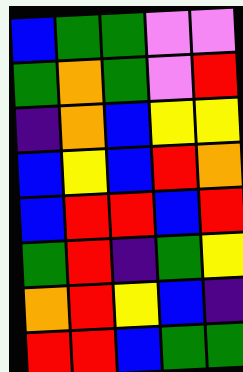[["blue", "green", "green", "violet", "violet"], ["green", "orange", "green", "violet", "red"], ["indigo", "orange", "blue", "yellow", "yellow"], ["blue", "yellow", "blue", "red", "orange"], ["blue", "red", "red", "blue", "red"], ["green", "red", "indigo", "green", "yellow"], ["orange", "red", "yellow", "blue", "indigo"], ["red", "red", "blue", "green", "green"]]